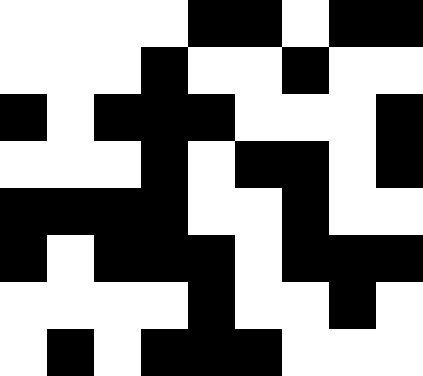[["white", "white", "white", "white", "black", "black", "white", "black", "black"], ["white", "white", "white", "black", "white", "white", "black", "white", "white"], ["black", "white", "black", "black", "black", "white", "white", "white", "black"], ["white", "white", "white", "black", "white", "black", "black", "white", "black"], ["black", "black", "black", "black", "white", "white", "black", "white", "white"], ["black", "white", "black", "black", "black", "white", "black", "black", "black"], ["white", "white", "white", "white", "black", "white", "white", "black", "white"], ["white", "black", "white", "black", "black", "black", "white", "white", "white"]]